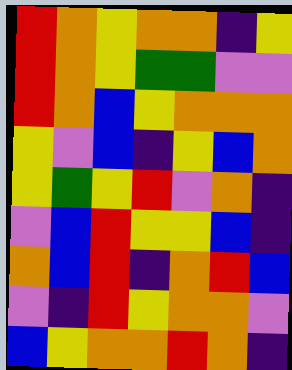[["red", "orange", "yellow", "orange", "orange", "indigo", "yellow"], ["red", "orange", "yellow", "green", "green", "violet", "violet"], ["red", "orange", "blue", "yellow", "orange", "orange", "orange"], ["yellow", "violet", "blue", "indigo", "yellow", "blue", "orange"], ["yellow", "green", "yellow", "red", "violet", "orange", "indigo"], ["violet", "blue", "red", "yellow", "yellow", "blue", "indigo"], ["orange", "blue", "red", "indigo", "orange", "red", "blue"], ["violet", "indigo", "red", "yellow", "orange", "orange", "violet"], ["blue", "yellow", "orange", "orange", "red", "orange", "indigo"]]